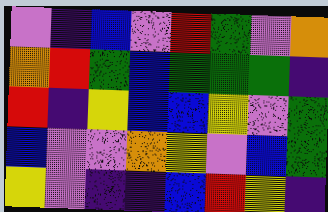[["violet", "indigo", "blue", "violet", "red", "green", "violet", "orange"], ["orange", "red", "green", "blue", "green", "green", "green", "indigo"], ["red", "indigo", "yellow", "blue", "blue", "yellow", "violet", "green"], ["blue", "violet", "violet", "orange", "yellow", "violet", "blue", "green"], ["yellow", "violet", "indigo", "indigo", "blue", "red", "yellow", "indigo"]]